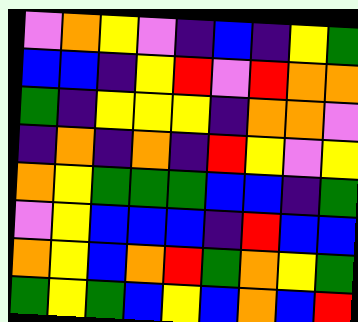[["violet", "orange", "yellow", "violet", "indigo", "blue", "indigo", "yellow", "green"], ["blue", "blue", "indigo", "yellow", "red", "violet", "red", "orange", "orange"], ["green", "indigo", "yellow", "yellow", "yellow", "indigo", "orange", "orange", "violet"], ["indigo", "orange", "indigo", "orange", "indigo", "red", "yellow", "violet", "yellow"], ["orange", "yellow", "green", "green", "green", "blue", "blue", "indigo", "green"], ["violet", "yellow", "blue", "blue", "blue", "indigo", "red", "blue", "blue"], ["orange", "yellow", "blue", "orange", "red", "green", "orange", "yellow", "green"], ["green", "yellow", "green", "blue", "yellow", "blue", "orange", "blue", "red"]]